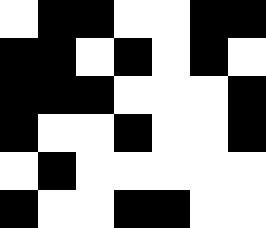[["white", "black", "black", "white", "white", "black", "black"], ["black", "black", "white", "black", "white", "black", "white"], ["black", "black", "black", "white", "white", "white", "black"], ["black", "white", "white", "black", "white", "white", "black"], ["white", "black", "white", "white", "white", "white", "white"], ["black", "white", "white", "black", "black", "white", "white"]]